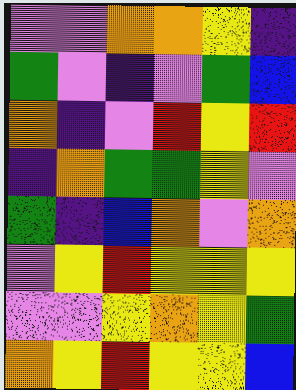[["violet", "violet", "orange", "orange", "yellow", "indigo"], ["green", "violet", "indigo", "violet", "green", "blue"], ["orange", "indigo", "violet", "red", "yellow", "red"], ["indigo", "orange", "green", "green", "yellow", "violet"], ["green", "indigo", "blue", "orange", "violet", "orange"], ["violet", "yellow", "red", "yellow", "yellow", "yellow"], ["violet", "violet", "yellow", "orange", "yellow", "green"], ["orange", "yellow", "red", "yellow", "yellow", "blue"]]